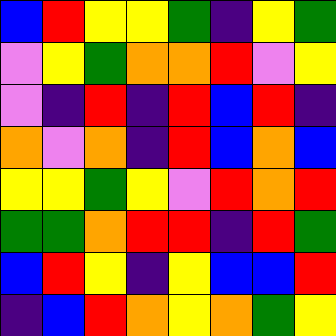[["blue", "red", "yellow", "yellow", "green", "indigo", "yellow", "green"], ["violet", "yellow", "green", "orange", "orange", "red", "violet", "yellow"], ["violet", "indigo", "red", "indigo", "red", "blue", "red", "indigo"], ["orange", "violet", "orange", "indigo", "red", "blue", "orange", "blue"], ["yellow", "yellow", "green", "yellow", "violet", "red", "orange", "red"], ["green", "green", "orange", "red", "red", "indigo", "red", "green"], ["blue", "red", "yellow", "indigo", "yellow", "blue", "blue", "red"], ["indigo", "blue", "red", "orange", "yellow", "orange", "green", "yellow"]]